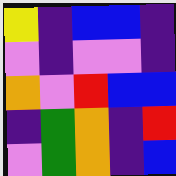[["yellow", "indigo", "blue", "blue", "indigo"], ["violet", "indigo", "violet", "violet", "indigo"], ["orange", "violet", "red", "blue", "blue"], ["indigo", "green", "orange", "indigo", "red"], ["violet", "green", "orange", "indigo", "blue"]]